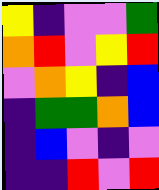[["yellow", "indigo", "violet", "violet", "green"], ["orange", "red", "violet", "yellow", "red"], ["violet", "orange", "yellow", "indigo", "blue"], ["indigo", "green", "green", "orange", "blue"], ["indigo", "blue", "violet", "indigo", "violet"], ["indigo", "indigo", "red", "violet", "red"]]